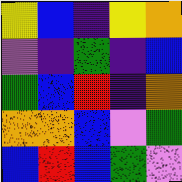[["yellow", "blue", "indigo", "yellow", "orange"], ["violet", "indigo", "green", "indigo", "blue"], ["green", "blue", "red", "indigo", "orange"], ["orange", "orange", "blue", "violet", "green"], ["blue", "red", "blue", "green", "violet"]]